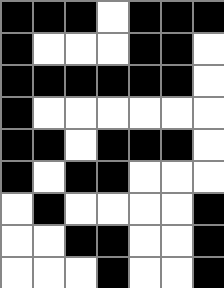[["black", "black", "black", "white", "black", "black", "black"], ["black", "white", "white", "white", "black", "black", "white"], ["black", "black", "black", "black", "black", "black", "white"], ["black", "white", "white", "white", "white", "white", "white"], ["black", "black", "white", "black", "black", "black", "white"], ["black", "white", "black", "black", "white", "white", "white"], ["white", "black", "white", "white", "white", "white", "black"], ["white", "white", "black", "black", "white", "white", "black"], ["white", "white", "white", "black", "white", "white", "black"]]